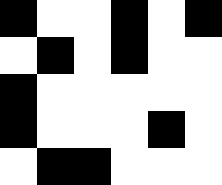[["black", "white", "white", "black", "white", "black"], ["white", "black", "white", "black", "white", "white"], ["black", "white", "white", "white", "white", "white"], ["black", "white", "white", "white", "black", "white"], ["white", "black", "black", "white", "white", "white"]]